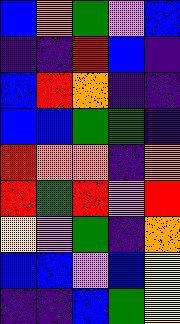[["blue", "orange", "green", "violet", "blue"], ["indigo", "indigo", "red", "blue", "indigo"], ["blue", "red", "orange", "indigo", "indigo"], ["blue", "blue", "green", "green", "indigo"], ["red", "orange", "orange", "indigo", "orange"], ["red", "green", "red", "violet", "red"], ["yellow", "violet", "green", "indigo", "orange"], ["blue", "blue", "violet", "blue", "yellow"], ["indigo", "indigo", "blue", "green", "yellow"]]